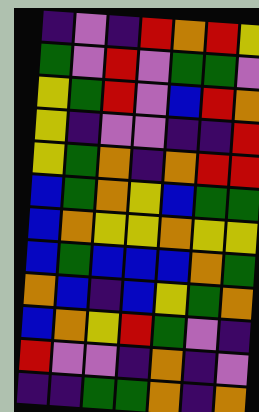[["indigo", "violet", "indigo", "red", "orange", "red", "yellow"], ["green", "violet", "red", "violet", "green", "green", "violet"], ["yellow", "green", "red", "violet", "blue", "red", "orange"], ["yellow", "indigo", "violet", "violet", "indigo", "indigo", "red"], ["yellow", "green", "orange", "indigo", "orange", "red", "red"], ["blue", "green", "orange", "yellow", "blue", "green", "green"], ["blue", "orange", "yellow", "yellow", "orange", "yellow", "yellow"], ["blue", "green", "blue", "blue", "blue", "orange", "green"], ["orange", "blue", "indigo", "blue", "yellow", "green", "orange"], ["blue", "orange", "yellow", "red", "green", "violet", "indigo"], ["red", "violet", "violet", "indigo", "orange", "indigo", "violet"], ["indigo", "indigo", "green", "green", "orange", "indigo", "orange"]]